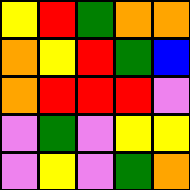[["yellow", "red", "green", "orange", "orange"], ["orange", "yellow", "red", "green", "blue"], ["orange", "red", "red", "red", "violet"], ["violet", "green", "violet", "yellow", "yellow"], ["violet", "yellow", "violet", "green", "orange"]]